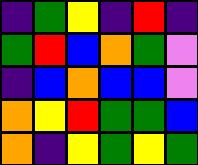[["indigo", "green", "yellow", "indigo", "red", "indigo"], ["green", "red", "blue", "orange", "green", "violet"], ["indigo", "blue", "orange", "blue", "blue", "violet"], ["orange", "yellow", "red", "green", "green", "blue"], ["orange", "indigo", "yellow", "green", "yellow", "green"]]